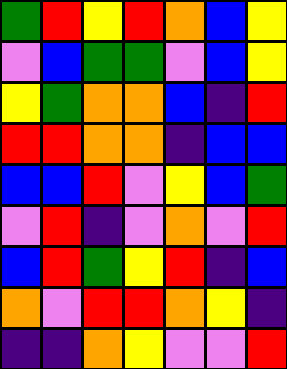[["green", "red", "yellow", "red", "orange", "blue", "yellow"], ["violet", "blue", "green", "green", "violet", "blue", "yellow"], ["yellow", "green", "orange", "orange", "blue", "indigo", "red"], ["red", "red", "orange", "orange", "indigo", "blue", "blue"], ["blue", "blue", "red", "violet", "yellow", "blue", "green"], ["violet", "red", "indigo", "violet", "orange", "violet", "red"], ["blue", "red", "green", "yellow", "red", "indigo", "blue"], ["orange", "violet", "red", "red", "orange", "yellow", "indigo"], ["indigo", "indigo", "orange", "yellow", "violet", "violet", "red"]]